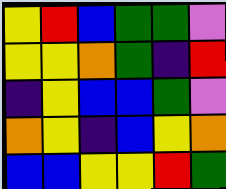[["yellow", "red", "blue", "green", "green", "violet"], ["yellow", "yellow", "orange", "green", "indigo", "red"], ["indigo", "yellow", "blue", "blue", "green", "violet"], ["orange", "yellow", "indigo", "blue", "yellow", "orange"], ["blue", "blue", "yellow", "yellow", "red", "green"]]